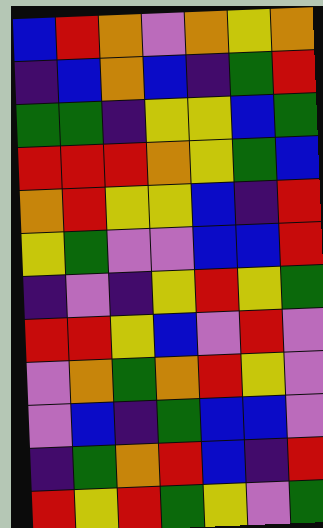[["blue", "red", "orange", "violet", "orange", "yellow", "orange"], ["indigo", "blue", "orange", "blue", "indigo", "green", "red"], ["green", "green", "indigo", "yellow", "yellow", "blue", "green"], ["red", "red", "red", "orange", "yellow", "green", "blue"], ["orange", "red", "yellow", "yellow", "blue", "indigo", "red"], ["yellow", "green", "violet", "violet", "blue", "blue", "red"], ["indigo", "violet", "indigo", "yellow", "red", "yellow", "green"], ["red", "red", "yellow", "blue", "violet", "red", "violet"], ["violet", "orange", "green", "orange", "red", "yellow", "violet"], ["violet", "blue", "indigo", "green", "blue", "blue", "violet"], ["indigo", "green", "orange", "red", "blue", "indigo", "red"], ["red", "yellow", "red", "green", "yellow", "violet", "green"]]